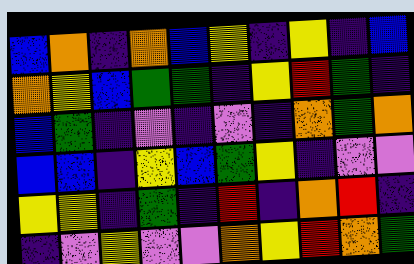[["blue", "orange", "indigo", "orange", "blue", "yellow", "indigo", "yellow", "indigo", "blue"], ["orange", "yellow", "blue", "green", "green", "indigo", "yellow", "red", "green", "indigo"], ["blue", "green", "indigo", "violet", "indigo", "violet", "indigo", "orange", "green", "orange"], ["blue", "blue", "indigo", "yellow", "blue", "green", "yellow", "indigo", "violet", "violet"], ["yellow", "yellow", "indigo", "green", "indigo", "red", "indigo", "orange", "red", "indigo"], ["indigo", "violet", "yellow", "violet", "violet", "orange", "yellow", "red", "orange", "green"]]